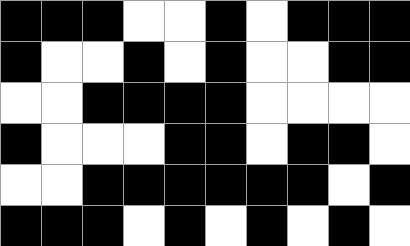[["black", "black", "black", "white", "white", "black", "white", "black", "black", "black"], ["black", "white", "white", "black", "white", "black", "white", "white", "black", "black"], ["white", "white", "black", "black", "black", "black", "white", "white", "white", "white"], ["black", "white", "white", "white", "black", "black", "white", "black", "black", "white"], ["white", "white", "black", "black", "black", "black", "black", "black", "white", "black"], ["black", "black", "black", "white", "black", "white", "black", "white", "black", "white"]]